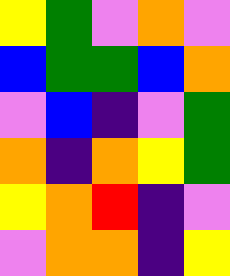[["yellow", "green", "violet", "orange", "violet"], ["blue", "green", "green", "blue", "orange"], ["violet", "blue", "indigo", "violet", "green"], ["orange", "indigo", "orange", "yellow", "green"], ["yellow", "orange", "red", "indigo", "violet"], ["violet", "orange", "orange", "indigo", "yellow"]]